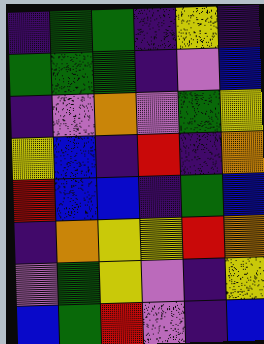[["indigo", "green", "green", "indigo", "yellow", "indigo"], ["green", "green", "green", "indigo", "violet", "blue"], ["indigo", "violet", "orange", "violet", "green", "yellow"], ["yellow", "blue", "indigo", "red", "indigo", "orange"], ["red", "blue", "blue", "indigo", "green", "blue"], ["indigo", "orange", "yellow", "yellow", "red", "orange"], ["violet", "green", "yellow", "violet", "indigo", "yellow"], ["blue", "green", "red", "violet", "indigo", "blue"]]